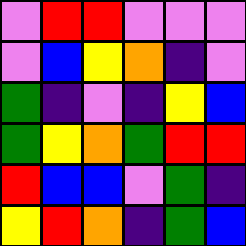[["violet", "red", "red", "violet", "violet", "violet"], ["violet", "blue", "yellow", "orange", "indigo", "violet"], ["green", "indigo", "violet", "indigo", "yellow", "blue"], ["green", "yellow", "orange", "green", "red", "red"], ["red", "blue", "blue", "violet", "green", "indigo"], ["yellow", "red", "orange", "indigo", "green", "blue"]]